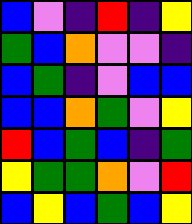[["blue", "violet", "indigo", "red", "indigo", "yellow"], ["green", "blue", "orange", "violet", "violet", "indigo"], ["blue", "green", "indigo", "violet", "blue", "blue"], ["blue", "blue", "orange", "green", "violet", "yellow"], ["red", "blue", "green", "blue", "indigo", "green"], ["yellow", "green", "green", "orange", "violet", "red"], ["blue", "yellow", "blue", "green", "blue", "yellow"]]